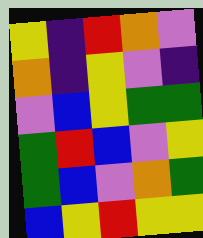[["yellow", "indigo", "red", "orange", "violet"], ["orange", "indigo", "yellow", "violet", "indigo"], ["violet", "blue", "yellow", "green", "green"], ["green", "red", "blue", "violet", "yellow"], ["green", "blue", "violet", "orange", "green"], ["blue", "yellow", "red", "yellow", "yellow"]]